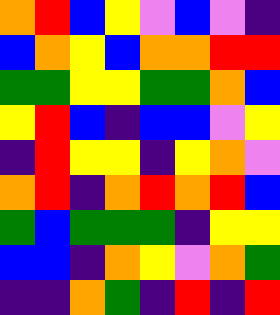[["orange", "red", "blue", "yellow", "violet", "blue", "violet", "indigo"], ["blue", "orange", "yellow", "blue", "orange", "orange", "red", "red"], ["green", "green", "yellow", "yellow", "green", "green", "orange", "blue"], ["yellow", "red", "blue", "indigo", "blue", "blue", "violet", "yellow"], ["indigo", "red", "yellow", "yellow", "indigo", "yellow", "orange", "violet"], ["orange", "red", "indigo", "orange", "red", "orange", "red", "blue"], ["green", "blue", "green", "green", "green", "indigo", "yellow", "yellow"], ["blue", "blue", "indigo", "orange", "yellow", "violet", "orange", "green"], ["indigo", "indigo", "orange", "green", "indigo", "red", "indigo", "red"]]